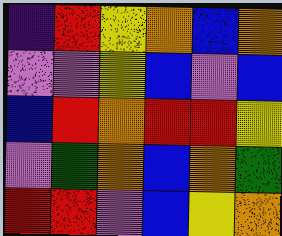[["indigo", "red", "yellow", "orange", "blue", "orange"], ["violet", "violet", "yellow", "blue", "violet", "blue"], ["blue", "red", "orange", "red", "red", "yellow"], ["violet", "green", "orange", "blue", "orange", "green"], ["red", "red", "violet", "blue", "yellow", "orange"]]